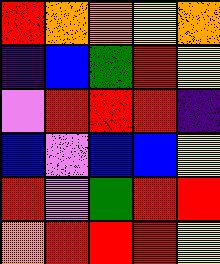[["red", "orange", "orange", "yellow", "orange"], ["indigo", "blue", "green", "red", "yellow"], ["violet", "red", "red", "red", "indigo"], ["blue", "violet", "blue", "blue", "yellow"], ["red", "violet", "green", "red", "red"], ["orange", "red", "red", "red", "yellow"]]